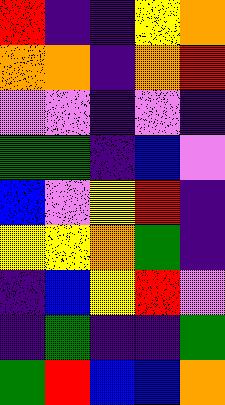[["red", "indigo", "indigo", "yellow", "orange"], ["orange", "orange", "indigo", "orange", "red"], ["violet", "violet", "indigo", "violet", "indigo"], ["green", "green", "indigo", "blue", "violet"], ["blue", "violet", "yellow", "red", "indigo"], ["yellow", "yellow", "orange", "green", "indigo"], ["indigo", "blue", "yellow", "red", "violet"], ["indigo", "green", "indigo", "indigo", "green"], ["green", "red", "blue", "blue", "orange"]]